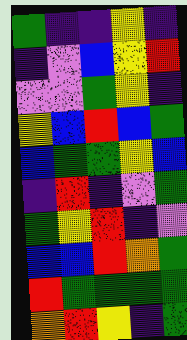[["green", "indigo", "indigo", "yellow", "indigo"], ["indigo", "violet", "blue", "yellow", "red"], ["violet", "violet", "green", "yellow", "indigo"], ["yellow", "blue", "red", "blue", "green"], ["blue", "green", "green", "yellow", "blue"], ["indigo", "red", "indigo", "violet", "green"], ["green", "yellow", "red", "indigo", "violet"], ["blue", "blue", "red", "orange", "green"], ["red", "green", "green", "green", "green"], ["orange", "red", "yellow", "indigo", "green"]]